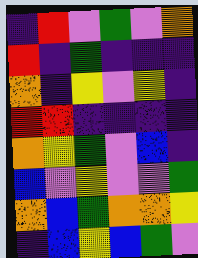[["indigo", "red", "violet", "green", "violet", "orange"], ["red", "indigo", "green", "indigo", "indigo", "indigo"], ["orange", "indigo", "yellow", "violet", "yellow", "indigo"], ["red", "red", "indigo", "indigo", "indigo", "indigo"], ["orange", "yellow", "green", "violet", "blue", "indigo"], ["blue", "violet", "yellow", "violet", "violet", "green"], ["orange", "blue", "green", "orange", "orange", "yellow"], ["indigo", "blue", "yellow", "blue", "green", "violet"]]